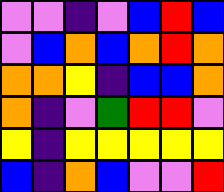[["violet", "violet", "indigo", "violet", "blue", "red", "blue"], ["violet", "blue", "orange", "blue", "orange", "red", "orange"], ["orange", "orange", "yellow", "indigo", "blue", "blue", "orange"], ["orange", "indigo", "violet", "green", "red", "red", "violet"], ["yellow", "indigo", "yellow", "yellow", "yellow", "yellow", "yellow"], ["blue", "indigo", "orange", "blue", "violet", "violet", "red"]]